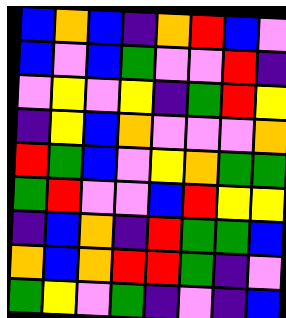[["blue", "orange", "blue", "indigo", "orange", "red", "blue", "violet"], ["blue", "violet", "blue", "green", "violet", "violet", "red", "indigo"], ["violet", "yellow", "violet", "yellow", "indigo", "green", "red", "yellow"], ["indigo", "yellow", "blue", "orange", "violet", "violet", "violet", "orange"], ["red", "green", "blue", "violet", "yellow", "orange", "green", "green"], ["green", "red", "violet", "violet", "blue", "red", "yellow", "yellow"], ["indigo", "blue", "orange", "indigo", "red", "green", "green", "blue"], ["orange", "blue", "orange", "red", "red", "green", "indigo", "violet"], ["green", "yellow", "violet", "green", "indigo", "violet", "indigo", "blue"]]